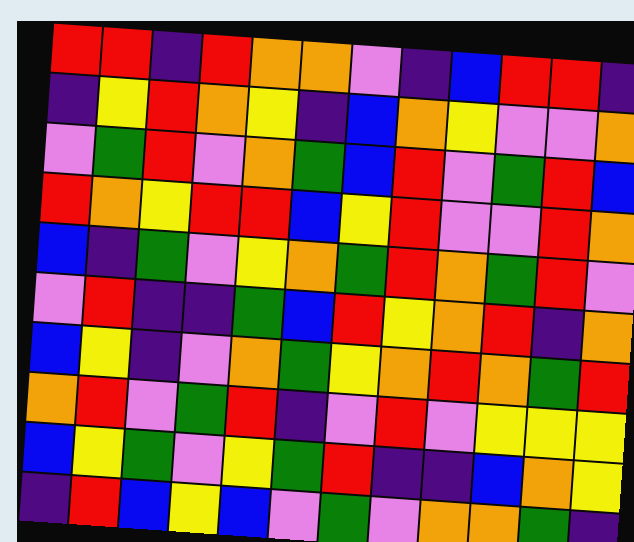[["red", "red", "indigo", "red", "orange", "orange", "violet", "indigo", "blue", "red", "red", "indigo"], ["indigo", "yellow", "red", "orange", "yellow", "indigo", "blue", "orange", "yellow", "violet", "violet", "orange"], ["violet", "green", "red", "violet", "orange", "green", "blue", "red", "violet", "green", "red", "blue"], ["red", "orange", "yellow", "red", "red", "blue", "yellow", "red", "violet", "violet", "red", "orange"], ["blue", "indigo", "green", "violet", "yellow", "orange", "green", "red", "orange", "green", "red", "violet"], ["violet", "red", "indigo", "indigo", "green", "blue", "red", "yellow", "orange", "red", "indigo", "orange"], ["blue", "yellow", "indigo", "violet", "orange", "green", "yellow", "orange", "red", "orange", "green", "red"], ["orange", "red", "violet", "green", "red", "indigo", "violet", "red", "violet", "yellow", "yellow", "yellow"], ["blue", "yellow", "green", "violet", "yellow", "green", "red", "indigo", "indigo", "blue", "orange", "yellow"], ["indigo", "red", "blue", "yellow", "blue", "violet", "green", "violet", "orange", "orange", "green", "indigo"]]